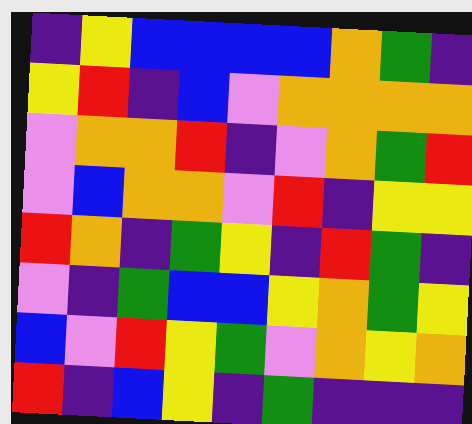[["indigo", "yellow", "blue", "blue", "blue", "blue", "orange", "green", "indigo"], ["yellow", "red", "indigo", "blue", "violet", "orange", "orange", "orange", "orange"], ["violet", "orange", "orange", "red", "indigo", "violet", "orange", "green", "red"], ["violet", "blue", "orange", "orange", "violet", "red", "indigo", "yellow", "yellow"], ["red", "orange", "indigo", "green", "yellow", "indigo", "red", "green", "indigo"], ["violet", "indigo", "green", "blue", "blue", "yellow", "orange", "green", "yellow"], ["blue", "violet", "red", "yellow", "green", "violet", "orange", "yellow", "orange"], ["red", "indigo", "blue", "yellow", "indigo", "green", "indigo", "indigo", "indigo"]]